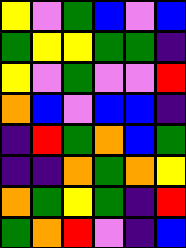[["yellow", "violet", "green", "blue", "violet", "blue"], ["green", "yellow", "yellow", "green", "green", "indigo"], ["yellow", "violet", "green", "violet", "violet", "red"], ["orange", "blue", "violet", "blue", "blue", "indigo"], ["indigo", "red", "green", "orange", "blue", "green"], ["indigo", "indigo", "orange", "green", "orange", "yellow"], ["orange", "green", "yellow", "green", "indigo", "red"], ["green", "orange", "red", "violet", "indigo", "blue"]]